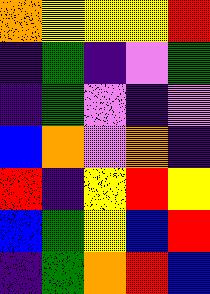[["orange", "yellow", "yellow", "yellow", "red"], ["indigo", "green", "indigo", "violet", "green"], ["indigo", "green", "violet", "indigo", "violet"], ["blue", "orange", "violet", "orange", "indigo"], ["red", "indigo", "yellow", "red", "yellow"], ["blue", "green", "yellow", "blue", "red"], ["indigo", "green", "orange", "red", "blue"]]